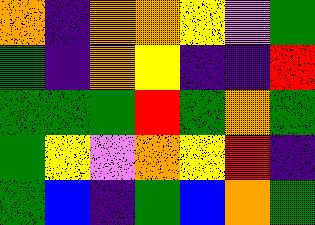[["orange", "indigo", "orange", "orange", "yellow", "violet", "green"], ["green", "indigo", "orange", "yellow", "indigo", "indigo", "red"], ["green", "green", "green", "red", "green", "orange", "green"], ["green", "yellow", "violet", "orange", "yellow", "red", "indigo"], ["green", "blue", "indigo", "green", "blue", "orange", "green"]]